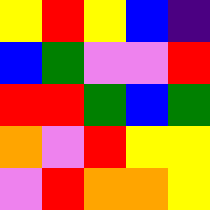[["yellow", "red", "yellow", "blue", "indigo"], ["blue", "green", "violet", "violet", "red"], ["red", "red", "green", "blue", "green"], ["orange", "violet", "red", "yellow", "yellow"], ["violet", "red", "orange", "orange", "yellow"]]